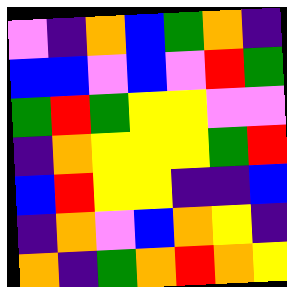[["violet", "indigo", "orange", "blue", "green", "orange", "indigo"], ["blue", "blue", "violet", "blue", "violet", "red", "green"], ["green", "red", "green", "yellow", "yellow", "violet", "violet"], ["indigo", "orange", "yellow", "yellow", "yellow", "green", "red"], ["blue", "red", "yellow", "yellow", "indigo", "indigo", "blue"], ["indigo", "orange", "violet", "blue", "orange", "yellow", "indigo"], ["orange", "indigo", "green", "orange", "red", "orange", "yellow"]]